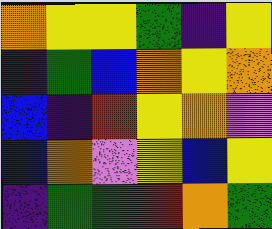[["orange", "yellow", "yellow", "green", "indigo", "yellow"], ["indigo", "green", "blue", "orange", "yellow", "orange"], ["blue", "indigo", "red", "yellow", "orange", "violet"], ["blue", "orange", "violet", "yellow", "blue", "yellow"], ["indigo", "green", "green", "red", "orange", "green"]]